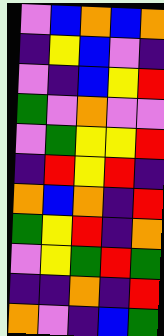[["violet", "blue", "orange", "blue", "orange"], ["indigo", "yellow", "blue", "violet", "indigo"], ["violet", "indigo", "blue", "yellow", "red"], ["green", "violet", "orange", "violet", "violet"], ["violet", "green", "yellow", "yellow", "red"], ["indigo", "red", "yellow", "red", "indigo"], ["orange", "blue", "orange", "indigo", "red"], ["green", "yellow", "red", "indigo", "orange"], ["violet", "yellow", "green", "red", "green"], ["indigo", "indigo", "orange", "indigo", "red"], ["orange", "violet", "indigo", "blue", "green"]]